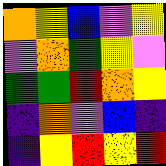[["orange", "yellow", "blue", "violet", "yellow"], ["violet", "orange", "green", "yellow", "violet"], ["green", "green", "red", "orange", "yellow"], ["indigo", "orange", "violet", "blue", "indigo"], ["indigo", "yellow", "red", "yellow", "red"]]